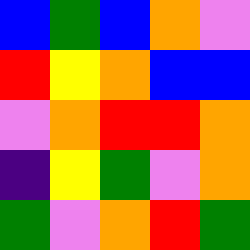[["blue", "green", "blue", "orange", "violet"], ["red", "yellow", "orange", "blue", "blue"], ["violet", "orange", "red", "red", "orange"], ["indigo", "yellow", "green", "violet", "orange"], ["green", "violet", "orange", "red", "green"]]